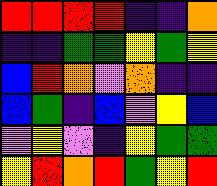[["red", "red", "red", "red", "indigo", "indigo", "orange"], ["indigo", "indigo", "green", "green", "yellow", "green", "yellow"], ["blue", "red", "orange", "violet", "orange", "indigo", "indigo"], ["blue", "green", "indigo", "blue", "violet", "yellow", "blue"], ["violet", "yellow", "violet", "indigo", "yellow", "green", "green"], ["yellow", "red", "orange", "red", "green", "yellow", "red"]]